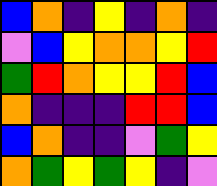[["blue", "orange", "indigo", "yellow", "indigo", "orange", "indigo"], ["violet", "blue", "yellow", "orange", "orange", "yellow", "red"], ["green", "red", "orange", "yellow", "yellow", "red", "blue"], ["orange", "indigo", "indigo", "indigo", "red", "red", "blue"], ["blue", "orange", "indigo", "indigo", "violet", "green", "yellow"], ["orange", "green", "yellow", "green", "yellow", "indigo", "violet"]]